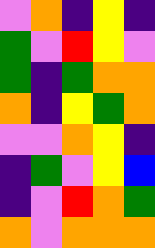[["violet", "orange", "indigo", "yellow", "indigo"], ["green", "violet", "red", "yellow", "violet"], ["green", "indigo", "green", "orange", "orange"], ["orange", "indigo", "yellow", "green", "orange"], ["violet", "violet", "orange", "yellow", "indigo"], ["indigo", "green", "violet", "yellow", "blue"], ["indigo", "violet", "red", "orange", "green"], ["orange", "violet", "orange", "orange", "orange"]]